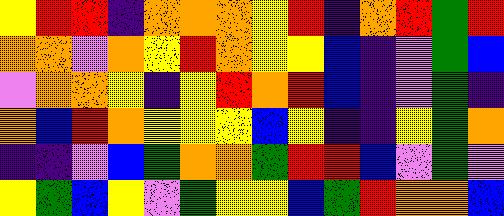[["yellow", "red", "red", "indigo", "orange", "orange", "orange", "yellow", "red", "indigo", "orange", "red", "green", "red"], ["orange", "orange", "violet", "orange", "yellow", "red", "orange", "yellow", "yellow", "blue", "indigo", "violet", "green", "blue"], ["violet", "orange", "orange", "yellow", "indigo", "yellow", "red", "orange", "red", "blue", "indigo", "violet", "green", "indigo"], ["orange", "blue", "red", "orange", "yellow", "yellow", "yellow", "blue", "yellow", "indigo", "indigo", "yellow", "green", "orange"], ["indigo", "indigo", "violet", "blue", "green", "orange", "orange", "green", "red", "red", "blue", "violet", "green", "violet"], ["yellow", "green", "blue", "yellow", "violet", "green", "yellow", "yellow", "blue", "green", "red", "orange", "orange", "blue"]]